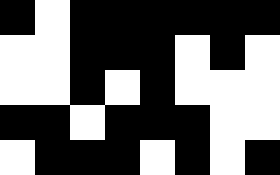[["black", "white", "black", "black", "black", "black", "black", "black"], ["white", "white", "black", "black", "black", "white", "black", "white"], ["white", "white", "black", "white", "black", "white", "white", "white"], ["black", "black", "white", "black", "black", "black", "white", "white"], ["white", "black", "black", "black", "white", "black", "white", "black"]]